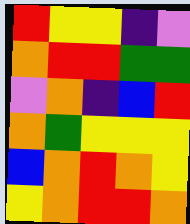[["red", "yellow", "yellow", "indigo", "violet"], ["orange", "red", "red", "green", "green"], ["violet", "orange", "indigo", "blue", "red"], ["orange", "green", "yellow", "yellow", "yellow"], ["blue", "orange", "red", "orange", "yellow"], ["yellow", "orange", "red", "red", "orange"]]